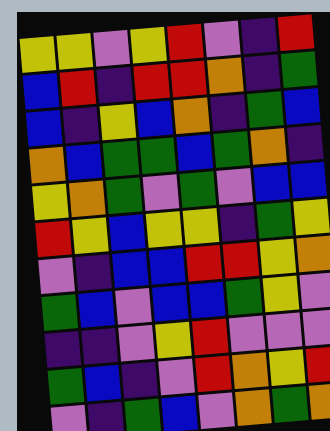[["yellow", "yellow", "violet", "yellow", "red", "violet", "indigo", "red"], ["blue", "red", "indigo", "red", "red", "orange", "indigo", "green"], ["blue", "indigo", "yellow", "blue", "orange", "indigo", "green", "blue"], ["orange", "blue", "green", "green", "blue", "green", "orange", "indigo"], ["yellow", "orange", "green", "violet", "green", "violet", "blue", "blue"], ["red", "yellow", "blue", "yellow", "yellow", "indigo", "green", "yellow"], ["violet", "indigo", "blue", "blue", "red", "red", "yellow", "orange"], ["green", "blue", "violet", "blue", "blue", "green", "yellow", "violet"], ["indigo", "indigo", "violet", "yellow", "red", "violet", "violet", "violet"], ["green", "blue", "indigo", "violet", "red", "orange", "yellow", "red"], ["violet", "indigo", "green", "blue", "violet", "orange", "green", "orange"]]